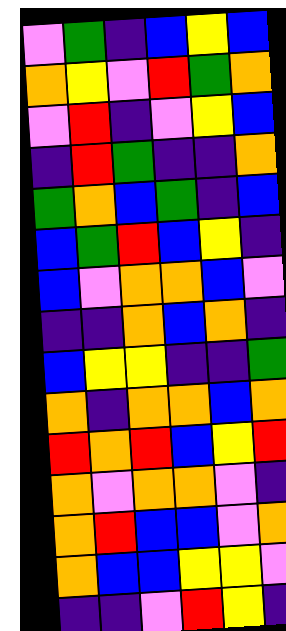[["violet", "green", "indigo", "blue", "yellow", "blue"], ["orange", "yellow", "violet", "red", "green", "orange"], ["violet", "red", "indigo", "violet", "yellow", "blue"], ["indigo", "red", "green", "indigo", "indigo", "orange"], ["green", "orange", "blue", "green", "indigo", "blue"], ["blue", "green", "red", "blue", "yellow", "indigo"], ["blue", "violet", "orange", "orange", "blue", "violet"], ["indigo", "indigo", "orange", "blue", "orange", "indigo"], ["blue", "yellow", "yellow", "indigo", "indigo", "green"], ["orange", "indigo", "orange", "orange", "blue", "orange"], ["red", "orange", "red", "blue", "yellow", "red"], ["orange", "violet", "orange", "orange", "violet", "indigo"], ["orange", "red", "blue", "blue", "violet", "orange"], ["orange", "blue", "blue", "yellow", "yellow", "violet"], ["indigo", "indigo", "violet", "red", "yellow", "indigo"]]